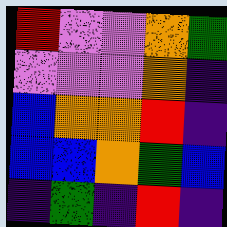[["red", "violet", "violet", "orange", "green"], ["violet", "violet", "violet", "orange", "indigo"], ["blue", "orange", "orange", "red", "indigo"], ["blue", "blue", "orange", "green", "blue"], ["indigo", "green", "indigo", "red", "indigo"]]